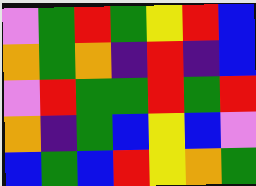[["violet", "green", "red", "green", "yellow", "red", "blue"], ["orange", "green", "orange", "indigo", "red", "indigo", "blue"], ["violet", "red", "green", "green", "red", "green", "red"], ["orange", "indigo", "green", "blue", "yellow", "blue", "violet"], ["blue", "green", "blue", "red", "yellow", "orange", "green"]]